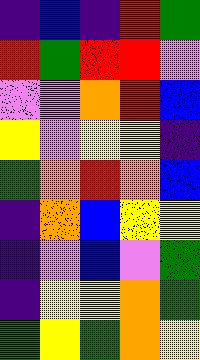[["indigo", "blue", "indigo", "red", "green"], ["red", "green", "red", "red", "violet"], ["violet", "violet", "orange", "red", "blue"], ["yellow", "violet", "yellow", "yellow", "indigo"], ["green", "orange", "red", "orange", "blue"], ["indigo", "orange", "blue", "yellow", "yellow"], ["indigo", "violet", "blue", "violet", "green"], ["indigo", "yellow", "yellow", "orange", "green"], ["green", "yellow", "green", "orange", "yellow"]]